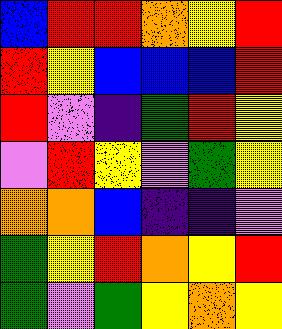[["blue", "red", "red", "orange", "yellow", "red"], ["red", "yellow", "blue", "blue", "blue", "red"], ["red", "violet", "indigo", "green", "red", "yellow"], ["violet", "red", "yellow", "violet", "green", "yellow"], ["orange", "orange", "blue", "indigo", "indigo", "violet"], ["green", "yellow", "red", "orange", "yellow", "red"], ["green", "violet", "green", "yellow", "orange", "yellow"]]